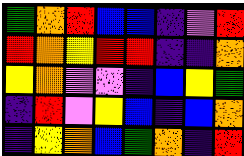[["green", "orange", "red", "blue", "blue", "indigo", "violet", "red"], ["red", "orange", "yellow", "red", "red", "indigo", "indigo", "orange"], ["yellow", "orange", "violet", "violet", "indigo", "blue", "yellow", "green"], ["indigo", "red", "violet", "yellow", "blue", "indigo", "blue", "orange"], ["indigo", "yellow", "orange", "blue", "green", "orange", "indigo", "red"]]